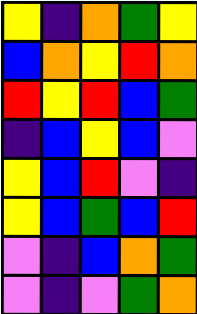[["yellow", "indigo", "orange", "green", "yellow"], ["blue", "orange", "yellow", "red", "orange"], ["red", "yellow", "red", "blue", "green"], ["indigo", "blue", "yellow", "blue", "violet"], ["yellow", "blue", "red", "violet", "indigo"], ["yellow", "blue", "green", "blue", "red"], ["violet", "indigo", "blue", "orange", "green"], ["violet", "indigo", "violet", "green", "orange"]]